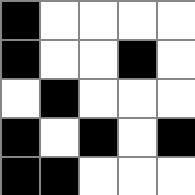[["black", "white", "white", "white", "white"], ["black", "white", "white", "black", "white"], ["white", "black", "white", "white", "white"], ["black", "white", "black", "white", "black"], ["black", "black", "white", "white", "white"]]